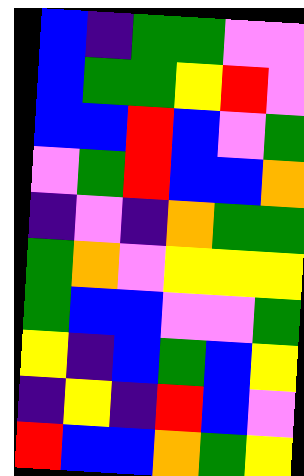[["blue", "indigo", "green", "green", "violet", "violet"], ["blue", "green", "green", "yellow", "red", "violet"], ["blue", "blue", "red", "blue", "violet", "green"], ["violet", "green", "red", "blue", "blue", "orange"], ["indigo", "violet", "indigo", "orange", "green", "green"], ["green", "orange", "violet", "yellow", "yellow", "yellow"], ["green", "blue", "blue", "violet", "violet", "green"], ["yellow", "indigo", "blue", "green", "blue", "yellow"], ["indigo", "yellow", "indigo", "red", "blue", "violet"], ["red", "blue", "blue", "orange", "green", "yellow"]]